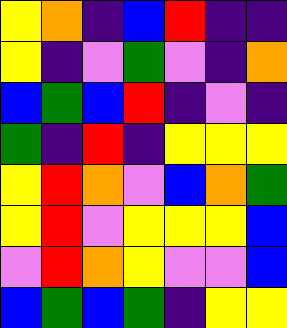[["yellow", "orange", "indigo", "blue", "red", "indigo", "indigo"], ["yellow", "indigo", "violet", "green", "violet", "indigo", "orange"], ["blue", "green", "blue", "red", "indigo", "violet", "indigo"], ["green", "indigo", "red", "indigo", "yellow", "yellow", "yellow"], ["yellow", "red", "orange", "violet", "blue", "orange", "green"], ["yellow", "red", "violet", "yellow", "yellow", "yellow", "blue"], ["violet", "red", "orange", "yellow", "violet", "violet", "blue"], ["blue", "green", "blue", "green", "indigo", "yellow", "yellow"]]